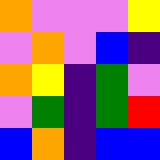[["orange", "violet", "violet", "violet", "yellow"], ["violet", "orange", "violet", "blue", "indigo"], ["orange", "yellow", "indigo", "green", "violet"], ["violet", "green", "indigo", "green", "red"], ["blue", "orange", "indigo", "blue", "blue"]]